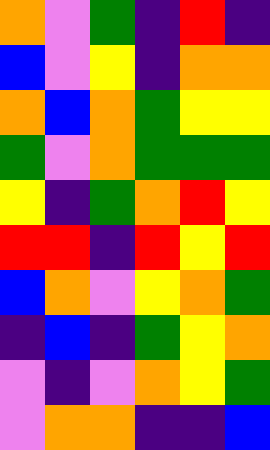[["orange", "violet", "green", "indigo", "red", "indigo"], ["blue", "violet", "yellow", "indigo", "orange", "orange"], ["orange", "blue", "orange", "green", "yellow", "yellow"], ["green", "violet", "orange", "green", "green", "green"], ["yellow", "indigo", "green", "orange", "red", "yellow"], ["red", "red", "indigo", "red", "yellow", "red"], ["blue", "orange", "violet", "yellow", "orange", "green"], ["indigo", "blue", "indigo", "green", "yellow", "orange"], ["violet", "indigo", "violet", "orange", "yellow", "green"], ["violet", "orange", "orange", "indigo", "indigo", "blue"]]